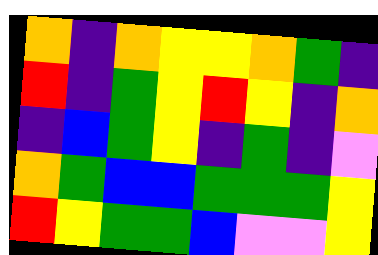[["orange", "indigo", "orange", "yellow", "yellow", "orange", "green", "indigo"], ["red", "indigo", "green", "yellow", "red", "yellow", "indigo", "orange"], ["indigo", "blue", "green", "yellow", "indigo", "green", "indigo", "violet"], ["orange", "green", "blue", "blue", "green", "green", "green", "yellow"], ["red", "yellow", "green", "green", "blue", "violet", "violet", "yellow"]]